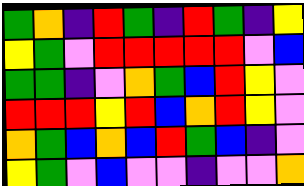[["green", "orange", "indigo", "red", "green", "indigo", "red", "green", "indigo", "yellow"], ["yellow", "green", "violet", "red", "red", "red", "red", "red", "violet", "blue"], ["green", "green", "indigo", "violet", "orange", "green", "blue", "red", "yellow", "violet"], ["red", "red", "red", "yellow", "red", "blue", "orange", "red", "yellow", "violet"], ["orange", "green", "blue", "orange", "blue", "red", "green", "blue", "indigo", "violet"], ["yellow", "green", "violet", "blue", "violet", "violet", "indigo", "violet", "violet", "orange"]]